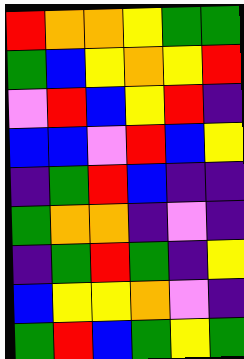[["red", "orange", "orange", "yellow", "green", "green"], ["green", "blue", "yellow", "orange", "yellow", "red"], ["violet", "red", "blue", "yellow", "red", "indigo"], ["blue", "blue", "violet", "red", "blue", "yellow"], ["indigo", "green", "red", "blue", "indigo", "indigo"], ["green", "orange", "orange", "indigo", "violet", "indigo"], ["indigo", "green", "red", "green", "indigo", "yellow"], ["blue", "yellow", "yellow", "orange", "violet", "indigo"], ["green", "red", "blue", "green", "yellow", "green"]]